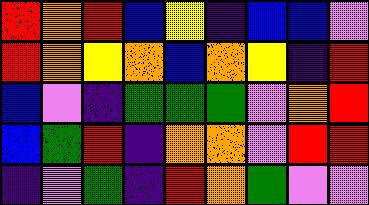[["red", "orange", "red", "blue", "yellow", "indigo", "blue", "blue", "violet"], ["red", "orange", "yellow", "orange", "blue", "orange", "yellow", "indigo", "red"], ["blue", "violet", "indigo", "green", "green", "green", "violet", "orange", "red"], ["blue", "green", "red", "indigo", "orange", "orange", "violet", "red", "red"], ["indigo", "violet", "green", "indigo", "red", "orange", "green", "violet", "violet"]]